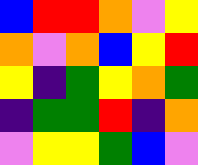[["blue", "red", "red", "orange", "violet", "yellow"], ["orange", "violet", "orange", "blue", "yellow", "red"], ["yellow", "indigo", "green", "yellow", "orange", "green"], ["indigo", "green", "green", "red", "indigo", "orange"], ["violet", "yellow", "yellow", "green", "blue", "violet"]]